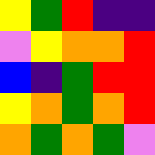[["yellow", "green", "red", "indigo", "indigo"], ["violet", "yellow", "orange", "orange", "red"], ["blue", "indigo", "green", "red", "red"], ["yellow", "orange", "green", "orange", "red"], ["orange", "green", "orange", "green", "violet"]]